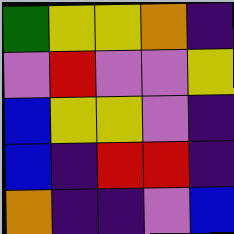[["green", "yellow", "yellow", "orange", "indigo"], ["violet", "red", "violet", "violet", "yellow"], ["blue", "yellow", "yellow", "violet", "indigo"], ["blue", "indigo", "red", "red", "indigo"], ["orange", "indigo", "indigo", "violet", "blue"]]